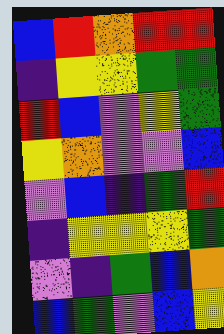[["blue", "red", "orange", "red", "red"], ["indigo", "yellow", "yellow", "green", "green"], ["red", "blue", "violet", "yellow", "green"], ["yellow", "orange", "violet", "violet", "blue"], ["violet", "blue", "indigo", "green", "red"], ["indigo", "yellow", "yellow", "yellow", "green"], ["violet", "indigo", "green", "blue", "orange"], ["blue", "green", "violet", "blue", "yellow"]]